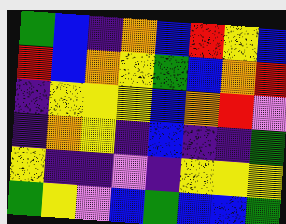[["green", "blue", "indigo", "orange", "blue", "red", "yellow", "blue"], ["red", "blue", "orange", "yellow", "green", "blue", "orange", "red"], ["indigo", "yellow", "yellow", "yellow", "blue", "orange", "red", "violet"], ["indigo", "orange", "yellow", "indigo", "blue", "indigo", "indigo", "green"], ["yellow", "indigo", "indigo", "violet", "indigo", "yellow", "yellow", "yellow"], ["green", "yellow", "violet", "blue", "green", "blue", "blue", "green"]]